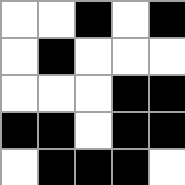[["white", "white", "black", "white", "black"], ["white", "black", "white", "white", "white"], ["white", "white", "white", "black", "black"], ["black", "black", "white", "black", "black"], ["white", "black", "black", "black", "white"]]